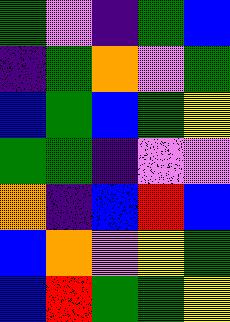[["green", "violet", "indigo", "green", "blue"], ["indigo", "green", "orange", "violet", "green"], ["blue", "green", "blue", "green", "yellow"], ["green", "green", "indigo", "violet", "violet"], ["orange", "indigo", "blue", "red", "blue"], ["blue", "orange", "violet", "yellow", "green"], ["blue", "red", "green", "green", "yellow"]]